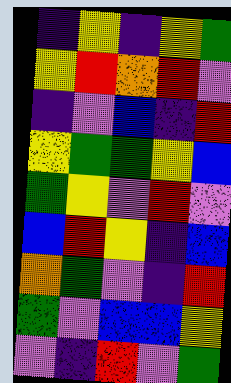[["indigo", "yellow", "indigo", "yellow", "green"], ["yellow", "red", "orange", "red", "violet"], ["indigo", "violet", "blue", "indigo", "red"], ["yellow", "green", "green", "yellow", "blue"], ["green", "yellow", "violet", "red", "violet"], ["blue", "red", "yellow", "indigo", "blue"], ["orange", "green", "violet", "indigo", "red"], ["green", "violet", "blue", "blue", "yellow"], ["violet", "indigo", "red", "violet", "green"]]